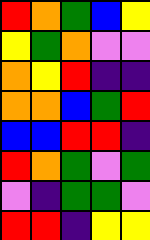[["red", "orange", "green", "blue", "yellow"], ["yellow", "green", "orange", "violet", "violet"], ["orange", "yellow", "red", "indigo", "indigo"], ["orange", "orange", "blue", "green", "red"], ["blue", "blue", "red", "red", "indigo"], ["red", "orange", "green", "violet", "green"], ["violet", "indigo", "green", "green", "violet"], ["red", "red", "indigo", "yellow", "yellow"]]